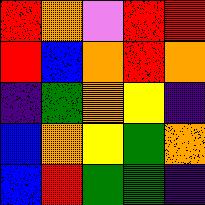[["red", "orange", "violet", "red", "red"], ["red", "blue", "orange", "red", "orange"], ["indigo", "green", "orange", "yellow", "indigo"], ["blue", "orange", "yellow", "green", "orange"], ["blue", "red", "green", "green", "indigo"]]